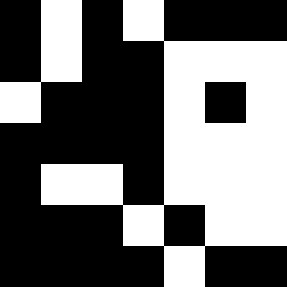[["black", "white", "black", "white", "black", "black", "black"], ["black", "white", "black", "black", "white", "white", "white"], ["white", "black", "black", "black", "white", "black", "white"], ["black", "black", "black", "black", "white", "white", "white"], ["black", "white", "white", "black", "white", "white", "white"], ["black", "black", "black", "white", "black", "white", "white"], ["black", "black", "black", "black", "white", "black", "black"]]